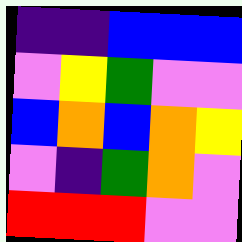[["indigo", "indigo", "blue", "blue", "blue"], ["violet", "yellow", "green", "violet", "violet"], ["blue", "orange", "blue", "orange", "yellow"], ["violet", "indigo", "green", "orange", "violet"], ["red", "red", "red", "violet", "violet"]]